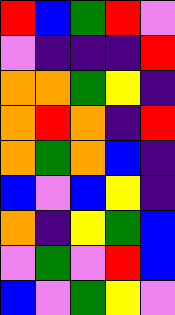[["red", "blue", "green", "red", "violet"], ["violet", "indigo", "indigo", "indigo", "red"], ["orange", "orange", "green", "yellow", "indigo"], ["orange", "red", "orange", "indigo", "red"], ["orange", "green", "orange", "blue", "indigo"], ["blue", "violet", "blue", "yellow", "indigo"], ["orange", "indigo", "yellow", "green", "blue"], ["violet", "green", "violet", "red", "blue"], ["blue", "violet", "green", "yellow", "violet"]]